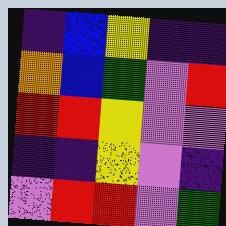[["indigo", "blue", "yellow", "indigo", "indigo"], ["orange", "blue", "green", "violet", "red"], ["red", "red", "yellow", "violet", "violet"], ["indigo", "indigo", "yellow", "violet", "indigo"], ["violet", "red", "red", "violet", "green"]]